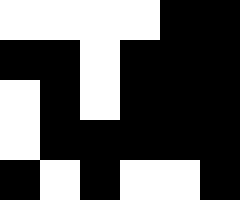[["white", "white", "white", "white", "black", "black"], ["black", "black", "white", "black", "black", "black"], ["white", "black", "white", "black", "black", "black"], ["white", "black", "black", "black", "black", "black"], ["black", "white", "black", "white", "white", "black"]]